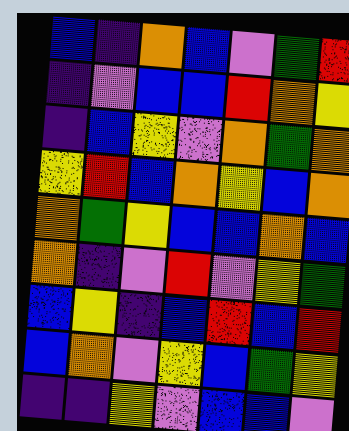[["blue", "indigo", "orange", "blue", "violet", "green", "red"], ["indigo", "violet", "blue", "blue", "red", "orange", "yellow"], ["indigo", "blue", "yellow", "violet", "orange", "green", "orange"], ["yellow", "red", "blue", "orange", "yellow", "blue", "orange"], ["orange", "green", "yellow", "blue", "blue", "orange", "blue"], ["orange", "indigo", "violet", "red", "violet", "yellow", "green"], ["blue", "yellow", "indigo", "blue", "red", "blue", "red"], ["blue", "orange", "violet", "yellow", "blue", "green", "yellow"], ["indigo", "indigo", "yellow", "violet", "blue", "blue", "violet"]]